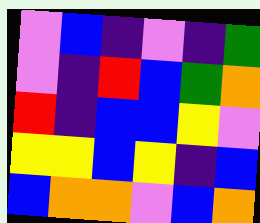[["violet", "blue", "indigo", "violet", "indigo", "green"], ["violet", "indigo", "red", "blue", "green", "orange"], ["red", "indigo", "blue", "blue", "yellow", "violet"], ["yellow", "yellow", "blue", "yellow", "indigo", "blue"], ["blue", "orange", "orange", "violet", "blue", "orange"]]